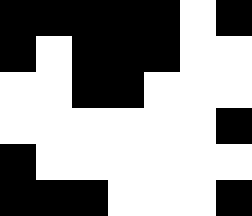[["black", "black", "black", "black", "black", "white", "black"], ["black", "white", "black", "black", "black", "white", "white"], ["white", "white", "black", "black", "white", "white", "white"], ["white", "white", "white", "white", "white", "white", "black"], ["black", "white", "white", "white", "white", "white", "white"], ["black", "black", "black", "white", "white", "white", "black"]]